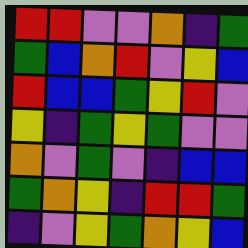[["red", "red", "violet", "violet", "orange", "indigo", "green"], ["green", "blue", "orange", "red", "violet", "yellow", "blue"], ["red", "blue", "blue", "green", "yellow", "red", "violet"], ["yellow", "indigo", "green", "yellow", "green", "violet", "violet"], ["orange", "violet", "green", "violet", "indigo", "blue", "blue"], ["green", "orange", "yellow", "indigo", "red", "red", "green"], ["indigo", "violet", "yellow", "green", "orange", "yellow", "blue"]]